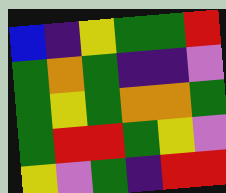[["blue", "indigo", "yellow", "green", "green", "red"], ["green", "orange", "green", "indigo", "indigo", "violet"], ["green", "yellow", "green", "orange", "orange", "green"], ["green", "red", "red", "green", "yellow", "violet"], ["yellow", "violet", "green", "indigo", "red", "red"]]